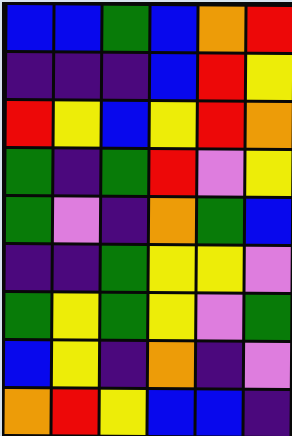[["blue", "blue", "green", "blue", "orange", "red"], ["indigo", "indigo", "indigo", "blue", "red", "yellow"], ["red", "yellow", "blue", "yellow", "red", "orange"], ["green", "indigo", "green", "red", "violet", "yellow"], ["green", "violet", "indigo", "orange", "green", "blue"], ["indigo", "indigo", "green", "yellow", "yellow", "violet"], ["green", "yellow", "green", "yellow", "violet", "green"], ["blue", "yellow", "indigo", "orange", "indigo", "violet"], ["orange", "red", "yellow", "blue", "blue", "indigo"]]